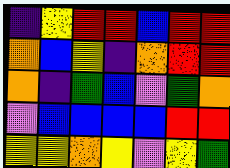[["indigo", "yellow", "red", "red", "blue", "red", "red"], ["orange", "blue", "yellow", "indigo", "orange", "red", "red"], ["orange", "indigo", "green", "blue", "violet", "green", "orange"], ["violet", "blue", "blue", "blue", "blue", "red", "red"], ["yellow", "yellow", "orange", "yellow", "violet", "yellow", "green"]]